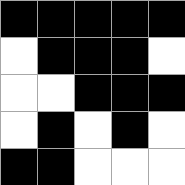[["black", "black", "black", "black", "black"], ["white", "black", "black", "black", "white"], ["white", "white", "black", "black", "black"], ["white", "black", "white", "black", "white"], ["black", "black", "white", "white", "white"]]